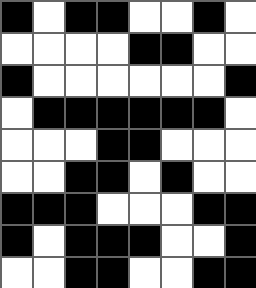[["black", "white", "black", "black", "white", "white", "black", "white"], ["white", "white", "white", "white", "black", "black", "white", "white"], ["black", "white", "white", "white", "white", "white", "white", "black"], ["white", "black", "black", "black", "black", "black", "black", "white"], ["white", "white", "white", "black", "black", "white", "white", "white"], ["white", "white", "black", "black", "white", "black", "white", "white"], ["black", "black", "black", "white", "white", "white", "black", "black"], ["black", "white", "black", "black", "black", "white", "white", "black"], ["white", "white", "black", "black", "white", "white", "black", "black"]]